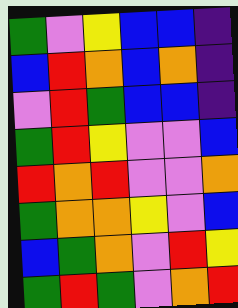[["green", "violet", "yellow", "blue", "blue", "indigo"], ["blue", "red", "orange", "blue", "orange", "indigo"], ["violet", "red", "green", "blue", "blue", "indigo"], ["green", "red", "yellow", "violet", "violet", "blue"], ["red", "orange", "red", "violet", "violet", "orange"], ["green", "orange", "orange", "yellow", "violet", "blue"], ["blue", "green", "orange", "violet", "red", "yellow"], ["green", "red", "green", "violet", "orange", "red"]]